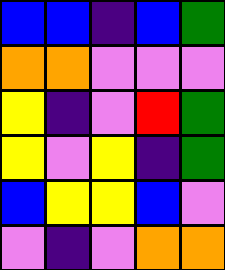[["blue", "blue", "indigo", "blue", "green"], ["orange", "orange", "violet", "violet", "violet"], ["yellow", "indigo", "violet", "red", "green"], ["yellow", "violet", "yellow", "indigo", "green"], ["blue", "yellow", "yellow", "blue", "violet"], ["violet", "indigo", "violet", "orange", "orange"]]